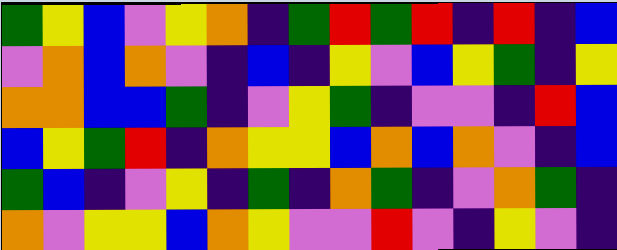[["green", "yellow", "blue", "violet", "yellow", "orange", "indigo", "green", "red", "green", "red", "indigo", "red", "indigo", "blue"], ["violet", "orange", "blue", "orange", "violet", "indigo", "blue", "indigo", "yellow", "violet", "blue", "yellow", "green", "indigo", "yellow"], ["orange", "orange", "blue", "blue", "green", "indigo", "violet", "yellow", "green", "indigo", "violet", "violet", "indigo", "red", "blue"], ["blue", "yellow", "green", "red", "indigo", "orange", "yellow", "yellow", "blue", "orange", "blue", "orange", "violet", "indigo", "blue"], ["green", "blue", "indigo", "violet", "yellow", "indigo", "green", "indigo", "orange", "green", "indigo", "violet", "orange", "green", "indigo"], ["orange", "violet", "yellow", "yellow", "blue", "orange", "yellow", "violet", "violet", "red", "violet", "indigo", "yellow", "violet", "indigo"]]